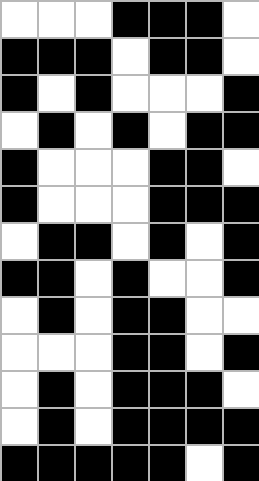[["white", "white", "white", "black", "black", "black", "white"], ["black", "black", "black", "white", "black", "black", "white"], ["black", "white", "black", "white", "white", "white", "black"], ["white", "black", "white", "black", "white", "black", "black"], ["black", "white", "white", "white", "black", "black", "white"], ["black", "white", "white", "white", "black", "black", "black"], ["white", "black", "black", "white", "black", "white", "black"], ["black", "black", "white", "black", "white", "white", "black"], ["white", "black", "white", "black", "black", "white", "white"], ["white", "white", "white", "black", "black", "white", "black"], ["white", "black", "white", "black", "black", "black", "white"], ["white", "black", "white", "black", "black", "black", "black"], ["black", "black", "black", "black", "black", "white", "black"]]